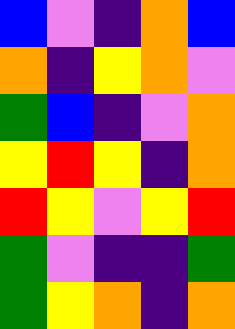[["blue", "violet", "indigo", "orange", "blue"], ["orange", "indigo", "yellow", "orange", "violet"], ["green", "blue", "indigo", "violet", "orange"], ["yellow", "red", "yellow", "indigo", "orange"], ["red", "yellow", "violet", "yellow", "red"], ["green", "violet", "indigo", "indigo", "green"], ["green", "yellow", "orange", "indigo", "orange"]]